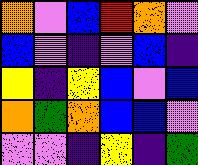[["orange", "violet", "blue", "red", "orange", "violet"], ["blue", "violet", "indigo", "violet", "blue", "indigo"], ["yellow", "indigo", "yellow", "blue", "violet", "blue"], ["orange", "green", "orange", "blue", "blue", "violet"], ["violet", "violet", "indigo", "yellow", "indigo", "green"]]